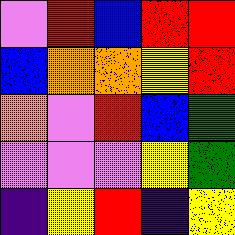[["violet", "red", "blue", "red", "red"], ["blue", "orange", "orange", "yellow", "red"], ["orange", "violet", "red", "blue", "green"], ["violet", "violet", "violet", "yellow", "green"], ["indigo", "yellow", "red", "indigo", "yellow"]]